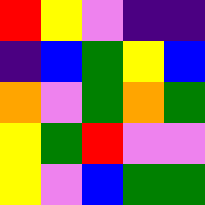[["red", "yellow", "violet", "indigo", "indigo"], ["indigo", "blue", "green", "yellow", "blue"], ["orange", "violet", "green", "orange", "green"], ["yellow", "green", "red", "violet", "violet"], ["yellow", "violet", "blue", "green", "green"]]